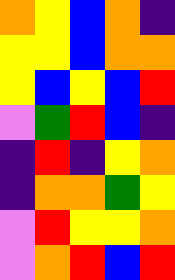[["orange", "yellow", "blue", "orange", "indigo"], ["yellow", "yellow", "blue", "orange", "orange"], ["yellow", "blue", "yellow", "blue", "red"], ["violet", "green", "red", "blue", "indigo"], ["indigo", "red", "indigo", "yellow", "orange"], ["indigo", "orange", "orange", "green", "yellow"], ["violet", "red", "yellow", "yellow", "orange"], ["violet", "orange", "red", "blue", "red"]]